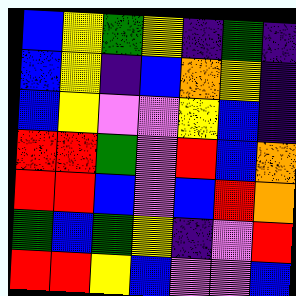[["blue", "yellow", "green", "yellow", "indigo", "green", "indigo"], ["blue", "yellow", "indigo", "blue", "orange", "yellow", "indigo"], ["blue", "yellow", "violet", "violet", "yellow", "blue", "indigo"], ["red", "red", "green", "violet", "red", "blue", "orange"], ["red", "red", "blue", "violet", "blue", "red", "orange"], ["green", "blue", "green", "yellow", "indigo", "violet", "red"], ["red", "red", "yellow", "blue", "violet", "violet", "blue"]]